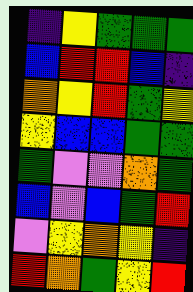[["indigo", "yellow", "green", "green", "green"], ["blue", "red", "red", "blue", "indigo"], ["orange", "yellow", "red", "green", "yellow"], ["yellow", "blue", "blue", "green", "green"], ["green", "violet", "violet", "orange", "green"], ["blue", "violet", "blue", "green", "red"], ["violet", "yellow", "orange", "yellow", "indigo"], ["red", "orange", "green", "yellow", "red"]]